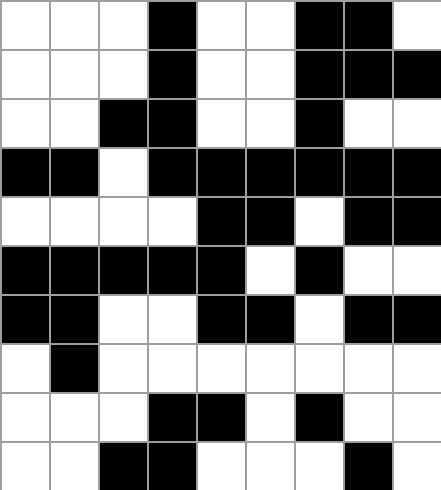[["white", "white", "white", "black", "white", "white", "black", "black", "white"], ["white", "white", "white", "black", "white", "white", "black", "black", "black"], ["white", "white", "black", "black", "white", "white", "black", "white", "white"], ["black", "black", "white", "black", "black", "black", "black", "black", "black"], ["white", "white", "white", "white", "black", "black", "white", "black", "black"], ["black", "black", "black", "black", "black", "white", "black", "white", "white"], ["black", "black", "white", "white", "black", "black", "white", "black", "black"], ["white", "black", "white", "white", "white", "white", "white", "white", "white"], ["white", "white", "white", "black", "black", "white", "black", "white", "white"], ["white", "white", "black", "black", "white", "white", "white", "black", "white"]]